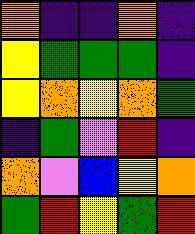[["orange", "indigo", "indigo", "orange", "indigo"], ["yellow", "green", "green", "green", "indigo"], ["yellow", "orange", "yellow", "orange", "green"], ["indigo", "green", "violet", "red", "indigo"], ["orange", "violet", "blue", "yellow", "orange"], ["green", "red", "yellow", "green", "red"]]